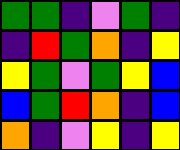[["green", "green", "indigo", "violet", "green", "indigo"], ["indigo", "red", "green", "orange", "indigo", "yellow"], ["yellow", "green", "violet", "green", "yellow", "blue"], ["blue", "green", "red", "orange", "indigo", "blue"], ["orange", "indigo", "violet", "yellow", "indigo", "yellow"]]